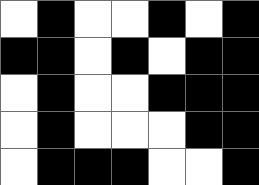[["white", "black", "white", "white", "black", "white", "black"], ["black", "black", "white", "black", "white", "black", "black"], ["white", "black", "white", "white", "black", "black", "black"], ["white", "black", "white", "white", "white", "black", "black"], ["white", "black", "black", "black", "white", "white", "black"]]